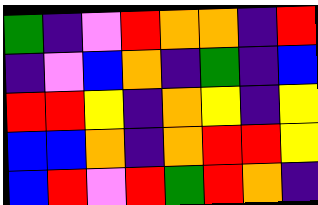[["green", "indigo", "violet", "red", "orange", "orange", "indigo", "red"], ["indigo", "violet", "blue", "orange", "indigo", "green", "indigo", "blue"], ["red", "red", "yellow", "indigo", "orange", "yellow", "indigo", "yellow"], ["blue", "blue", "orange", "indigo", "orange", "red", "red", "yellow"], ["blue", "red", "violet", "red", "green", "red", "orange", "indigo"]]